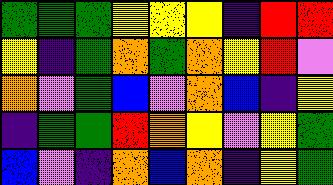[["green", "green", "green", "yellow", "yellow", "yellow", "indigo", "red", "red"], ["yellow", "indigo", "green", "orange", "green", "orange", "yellow", "red", "violet"], ["orange", "violet", "green", "blue", "violet", "orange", "blue", "indigo", "yellow"], ["indigo", "green", "green", "red", "orange", "yellow", "violet", "yellow", "green"], ["blue", "violet", "indigo", "orange", "blue", "orange", "indigo", "yellow", "green"]]